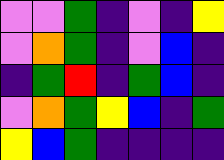[["violet", "violet", "green", "indigo", "violet", "indigo", "yellow"], ["violet", "orange", "green", "indigo", "violet", "blue", "indigo"], ["indigo", "green", "red", "indigo", "green", "blue", "indigo"], ["violet", "orange", "green", "yellow", "blue", "indigo", "green"], ["yellow", "blue", "green", "indigo", "indigo", "indigo", "indigo"]]